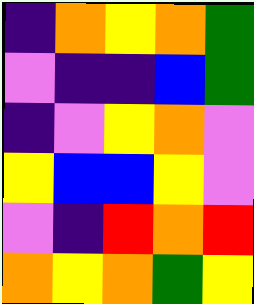[["indigo", "orange", "yellow", "orange", "green"], ["violet", "indigo", "indigo", "blue", "green"], ["indigo", "violet", "yellow", "orange", "violet"], ["yellow", "blue", "blue", "yellow", "violet"], ["violet", "indigo", "red", "orange", "red"], ["orange", "yellow", "orange", "green", "yellow"]]